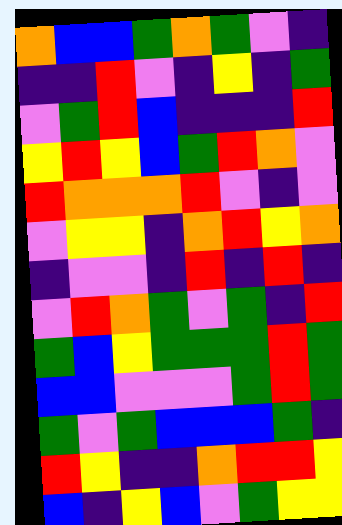[["orange", "blue", "blue", "green", "orange", "green", "violet", "indigo"], ["indigo", "indigo", "red", "violet", "indigo", "yellow", "indigo", "green"], ["violet", "green", "red", "blue", "indigo", "indigo", "indigo", "red"], ["yellow", "red", "yellow", "blue", "green", "red", "orange", "violet"], ["red", "orange", "orange", "orange", "red", "violet", "indigo", "violet"], ["violet", "yellow", "yellow", "indigo", "orange", "red", "yellow", "orange"], ["indigo", "violet", "violet", "indigo", "red", "indigo", "red", "indigo"], ["violet", "red", "orange", "green", "violet", "green", "indigo", "red"], ["green", "blue", "yellow", "green", "green", "green", "red", "green"], ["blue", "blue", "violet", "violet", "violet", "green", "red", "green"], ["green", "violet", "green", "blue", "blue", "blue", "green", "indigo"], ["red", "yellow", "indigo", "indigo", "orange", "red", "red", "yellow"], ["blue", "indigo", "yellow", "blue", "violet", "green", "yellow", "yellow"]]